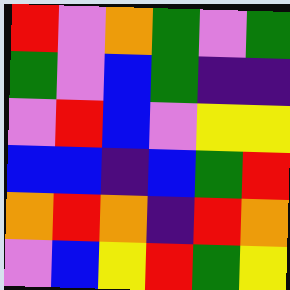[["red", "violet", "orange", "green", "violet", "green"], ["green", "violet", "blue", "green", "indigo", "indigo"], ["violet", "red", "blue", "violet", "yellow", "yellow"], ["blue", "blue", "indigo", "blue", "green", "red"], ["orange", "red", "orange", "indigo", "red", "orange"], ["violet", "blue", "yellow", "red", "green", "yellow"]]